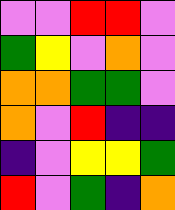[["violet", "violet", "red", "red", "violet"], ["green", "yellow", "violet", "orange", "violet"], ["orange", "orange", "green", "green", "violet"], ["orange", "violet", "red", "indigo", "indigo"], ["indigo", "violet", "yellow", "yellow", "green"], ["red", "violet", "green", "indigo", "orange"]]